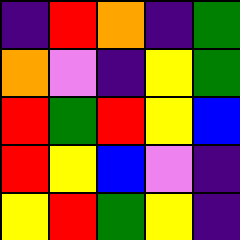[["indigo", "red", "orange", "indigo", "green"], ["orange", "violet", "indigo", "yellow", "green"], ["red", "green", "red", "yellow", "blue"], ["red", "yellow", "blue", "violet", "indigo"], ["yellow", "red", "green", "yellow", "indigo"]]